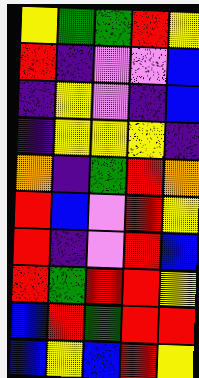[["yellow", "green", "green", "red", "yellow"], ["red", "indigo", "violet", "violet", "blue"], ["indigo", "yellow", "violet", "indigo", "blue"], ["indigo", "yellow", "yellow", "yellow", "indigo"], ["orange", "indigo", "green", "red", "orange"], ["red", "blue", "violet", "red", "yellow"], ["red", "indigo", "violet", "red", "blue"], ["red", "green", "red", "red", "yellow"], ["blue", "red", "green", "red", "red"], ["blue", "yellow", "blue", "red", "yellow"]]